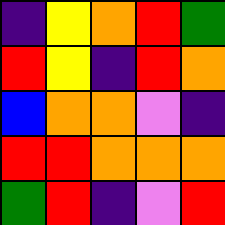[["indigo", "yellow", "orange", "red", "green"], ["red", "yellow", "indigo", "red", "orange"], ["blue", "orange", "orange", "violet", "indigo"], ["red", "red", "orange", "orange", "orange"], ["green", "red", "indigo", "violet", "red"]]